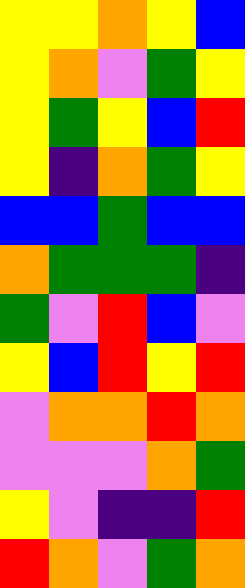[["yellow", "yellow", "orange", "yellow", "blue"], ["yellow", "orange", "violet", "green", "yellow"], ["yellow", "green", "yellow", "blue", "red"], ["yellow", "indigo", "orange", "green", "yellow"], ["blue", "blue", "green", "blue", "blue"], ["orange", "green", "green", "green", "indigo"], ["green", "violet", "red", "blue", "violet"], ["yellow", "blue", "red", "yellow", "red"], ["violet", "orange", "orange", "red", "orange"], ["violet", "violet", "violet", "orange", "green"], ["yellow", "violet", "indigo", "indigo", "red"], ["red", "orange", "violet", "green", "orange"]]